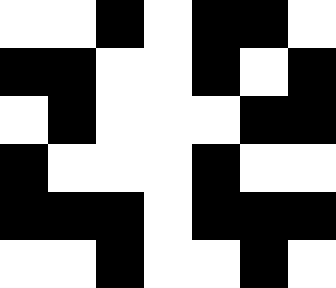[["white", "white", "black", "white", "black", "black", "white"], ["black", "black", "white", "white", "black", "white", "black"], ["white", "black", "white", "white", "white", "black", "black"], ["black", "white", "white", "white", "black", "white", "white"], ["black", "black", "black", "white", "black", "black", "black"], ["white", "white", "black", "white", "white", "black", "white"]]